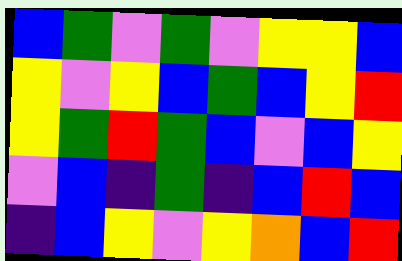[["blue", "green", "violet", "green", "violet", "yellow", "yellow", "blue"], ["yellow", "violet", "yellow", "blue", "green", "blue", "yellow", "red"], ["yellow", "green", "red", "green", "blue", "violet", "blue", "yellow"], ["violet", "blue", "indigo", "green", "indigo", "blue", "red", "blue"], ["indigo", "blue", "yellow", "violet", "yellow", "orange", "blue", "red"]]